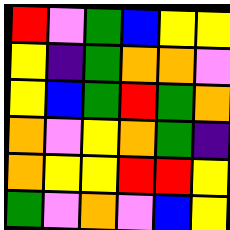[["red", "violet", "green", "blue", "yellow", "yellow"], ["yellow", "indigo", "green", "orange", "orange", "violet"], ["yellow", "blue", "green", "red", "green", "orange"], ["orange", "violet", "yellow", "orange", "green", "indigo"], ["orange", "yellow", "yellow", "red", "red", "yellow"], ["green", "violet", "orange", "violet", "blue", "yellow"]]